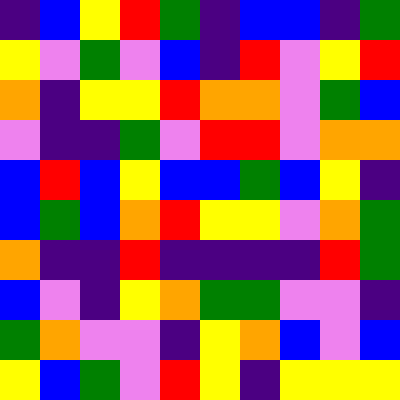[["indigo", "blue", "yellow", "red", "green", "indigo", "blue", "blue", "indigo", "green"], ["yellow", "violet", "green", "violet", "blue", "indigo", "red", "violet", "yellow", "red"], ["orange", "indigo", "yellow", "yellow", "red", "orange", "orange", "violet", "green", "blue"], ["violet", "indigo", "indigo", "green", "violet", "red", "red", "violet", "orange", "orange"], ["blue", "red", "blue", "yellow", "blue", "blue", "green", "blue", "yellow", "indigo"], ["blue", "green", "blue", "orange", "red", "yellow", "yellow", "violet", "orange", "green"], ["orange", "indigo", "indigo", "red", "indigo", "indigo", "indigo", "indigo", "red", "green"], ["blue", "violet", "indigo", "yellow", "orange", "green", "green", "violet", "violet", "indigo"], ["green", "orange", "violet", "violet", "indigo", "yellow", "orange", "blue", "violet", "blue"], ["yellow", "blue", "green", "violet", "red", "yellow", "indigo", "yellow", "yellow", "yellow"]]